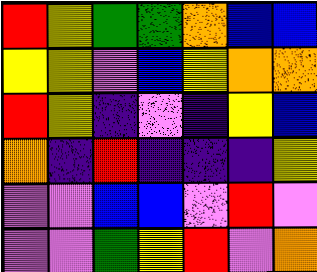[["red", "yellow", "green", "green", "orange", "blue", "blue"], ["yellow", "yellow", "violet", "blue", "yellow", "orange", "orange"], ["red", "yellow", "indigo", "violet", "indigo", "yellow", "blue"], ["orange", "indigo", "red", "indigo", "indigo", "indigo", "yellow"], ["violet", "violet", "blue", "blue", "violet", "red", "violet"], ["violet", "violet", "green", "yellow", "red", "violet", "orange"]]